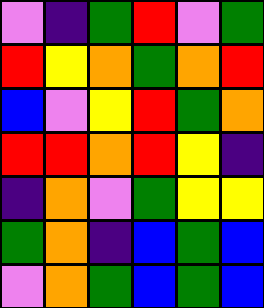[["violet", "indigo", "green", "red", "violet", "green"], ["red", "yellow", "orange", "green", "orange", "red"], ["blue", "violet", "yellow", "red", "green", "orange"], ["red", "red", "orange", "red", "yellow", "indigo"], ["indigo", "orange", "violet", "green", "yellow", "yellow"], ["green", "orange", "indigo", "blue", "green", "blue"], ["violet", "orange", "green", "blue", "green", "blue"]]